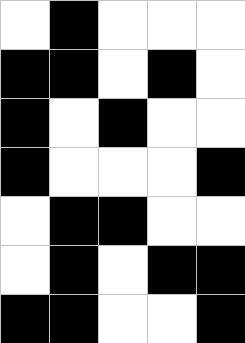[["white", "black", "white", "white", "white"], ["black", "black", "white", "black", "white"], ["black", "white", "black", "white", "white"], ["black", "white", "white", "white", "black"], ["white", "black", "black", "white", "white"], ["white", "black", "white", "black", "black"], ["black", "black", "white", "white", "black"]]